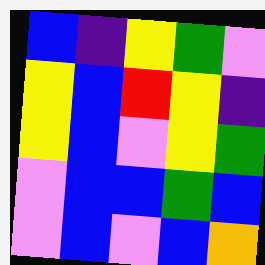[["blue", "indigo", "yellow", "green", "violet"], ["yellow", "blue", "red", "yellow", "indigo"], ["yellow", "blue", "violet", "yellow", "green"], ["violet", "blue", "blue", "green", "blue"], ["violet", "blue", "violet", "blue", "orange"]]